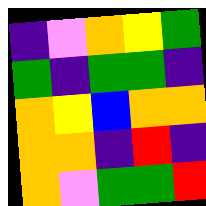[["indigo", "violet", "orange", "yellow", "green"], ["green", "indigo", "green", "green", "indigo"], ["orange", "yellow", "blue", "orange", "orange"], ["orange", "orange", "indigo", "red", "indigo"], ["orange", "violet", "green", "green", "red"]]